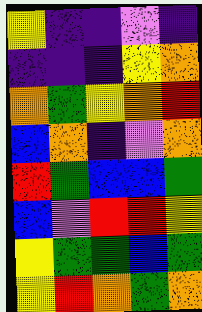[["yellow", "indigo", "indigo", "violet", "indigo"], ["indigo", "indigo", "indigo", "yellow", "orange"], ["orange", "green", "yellow", "orange", "red"], ["blue", "orange", "indigo", "violet", "orange"], ["red", "green", "blue", "blue", "green"], ["blue", "violet", "red", "red", "yellow"], ["yellow", "green", "green", "blue", "green"], ["yellow", "red", "orange", "green", "orange"]]